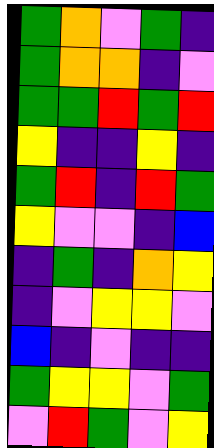[["green", "orange", "violet", "green", "indigo"], ["green", "orange", "orange", "indigo", "violet"], ["green", "green", "red", "green", "red"], ["yellow", "indigo", "indigo", "yellow", "indigo"], ["green", "red", "indigo", "red", "green"], ["yellow", "violet", "violet", "indigo", "blue"], ["indigo", "green", "indigo", "orange", "yellow"], ["indigo", "violet", "yellow", "yellow", "violet"], ["blue", "indigo", "violet", "indigo", "indigo"], ["green", "yellow", "yellow", "violet", "green"], ["violet", "red", "green", "violet", "yellow"]]